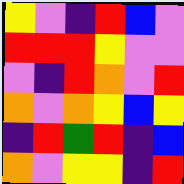[["yellow", "violet", "indigo", "red", "blue", "violet"], ["red", "red", "red", "yellow", "violet", "violet"], ["violet", "indigo", "red", "orange", "violet", "red"], ["orange", "violet", "orange", "yellow", "blue", "yellow"], ["indigo", "red", "green", "red", "indigo", "blue"], ["orange", "violet", "yellow", "yellow", "indigo", "red"]]